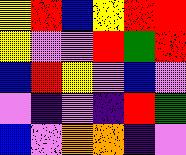[["yellow", "red", "blue", "yellow", "red", "red"], ["yellow", "violet", "violet", "red", "green", "red"], ["blue", "red", "yellow", "violet", "blue", "violet"], ["violet", "indigo", "violet", "indigo", "red", "green"], ["blue", "violet", "orange", "orange", "indigo", "violet"]]